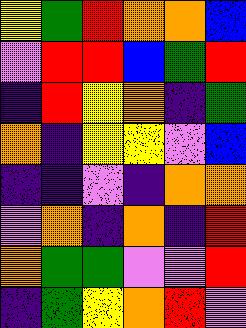[["yellow", "green", "red", "orange", "orange", "blue"], ["violet", "red", "red", "blue", "green", "red"], ["indigo", "red", "yellow", "orange", "indigo", "green"], ["orange", "indigo", "yellow", "yellow", "violet", "blue"], ["indigo", "indigo", "violet", "indigo", "orange", "orange"], ["violet", "orange", "indigo", "orange", "indigo", "red"], ["orange", "green", "green", "violet", "violet", "red"], ["indigo", "green", "yellow", "orange", "red", "violet"]]